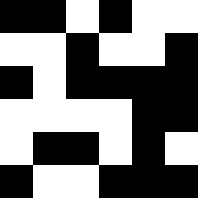[["black", "black", "white", "black", "white", "white"], ["white", "white", "black", "white", "white", "black"], ["black", "white", "black", "black", "black", "black"], ["white", "white", "white", "white", "black", "black"], ["white", "black", "black", "white", "black", "white"], ["black", "white", "white", "black", "black", "black"]]